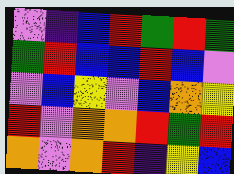[["violet", "indigo", "blue", "red", "green", "red", "green"], ["green", "red", "blue", "blue", "red", "blue", "violet"], ["violet", "blue", "yellow", "violet", "blue", "orange", "yellow"], ["red", "violet", "orange", "orange", "red", "green", "red"], ["orange", "violet", "orange", "red", "indigo", "yellow", "blue"]]